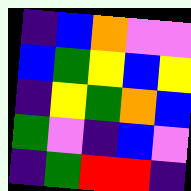[["indigo", "blue", "orange", "violet", "violet"], ["blue", "green", "yellow", "blue", "yellow"], ["indigo", "yellow", "green", "orange", "blue"], ["green", "violet", "indigo", "blue", "violet"], ["indigo", "green", "red", "red", "indigo"]]